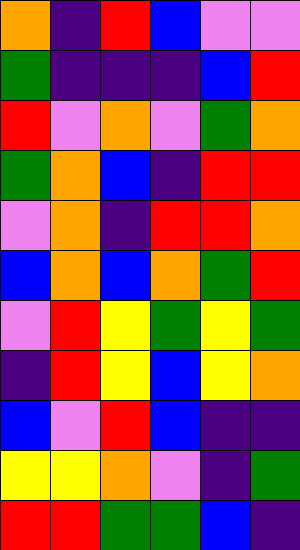[["orange", "indigo", "red", "blue", "violet", "violet"], ["green", "indigo", "indigo", "indigo", "blue", "red"], ["red", "violet", "orange", "violet", "green", "orange"], ["green", "orange", "blue", "indigo", "red", "red"], ["violet", "orange", "indigo", "red", "red", "orange"], ["blue", "orange", "blue", "orange", "green", "red"], ["violet", "red", "yellow", "green", "yellow", "green"], ["indigo", "red", "yellow", "blue", "yellow", "orange"], ["blue", "violet", "red", "blue", "indigo", "indigo"], ["yellow", "yellow", "orange", "violet", "indigo", "green"], ["red", "red", "green", "green", "blue", "indigo"]]